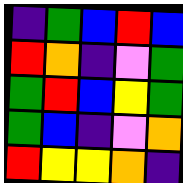[["indigo", "green", "blue", "red", "blue"], ["red", "orange", "indigo", "violet", "green"], ["green", "red", "blue", "yellow", "green"], ["green", "blue", "indigo", "violet", "orange"], ["red", "yellow", "yellow", "orange", "indigo"]]